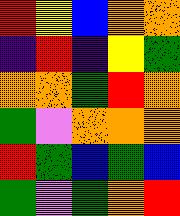[["red", "yellow", "blue", "orange", "orange"], ["indigo", "red", "indigo", "yellow", "green"], ["orange", "orange", "green", "red", "orange"], ["green", "violet", "orange", "orange", "orange"], ["red", "green", "blue", "green", "blue"], ["green", "violet", "green", "orange", "red"]]